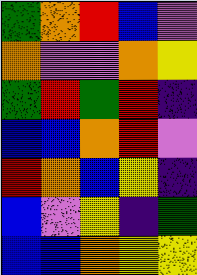[["green", "orange", "red", "blue", "violet"], ["orange", "violet", "violet", "orange", "yellow"], ["green", "red", "green", "red", "indigo"], ["blue", "blue", "orange", "red", "violet"], ["red", "orange", "blue", "yellow", "indigo"], ["blue", "violet", "yellow", "indigo", "green"], ["blue", "blue", "orange", "yellow", "yellow"]]